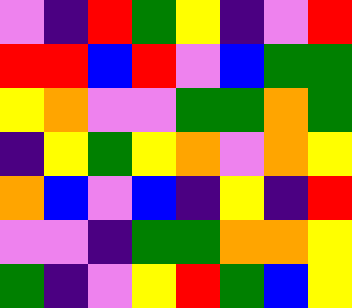[["violet", "indigo", "red", "green", "yellow", "indigo", "violet", "red"], ["red", "red", "blue", "red", "violet", "blue", "green", "green"], ["yellow", "orange", "violet", "violet", "green", "green", "orange", "green"], ["indigo", "yellow", "green", "yellow", "orange", "violet", "orange", "yellow"], ["orange", "blue", "violet", "blue", "indigo", "yellow", "indigo", "red"], ["violet", "violet", "indigo", "green", "green", "orange", "orange", "yellow"], ["green", "indigo", "violet", "yellow", "red", "green", "blue", "yellow"]]